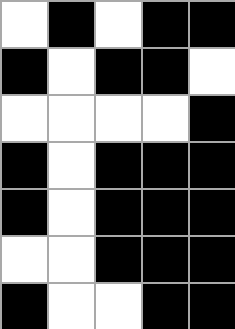[["white", "black", "white", "black", "black"], ["black", "white", "black", "black", "white"], ["white", "white", "white", "white", "black"], ["black", "white", "black", "black", "black"], ["black", "white", "black", "black", "black"], ["white", "white", "black", "black", "black"], ["black", "white", "white", "black", "black"]]